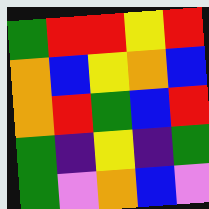[["green", "red", "red", "yellow", "red"], ["orange", "blue", "yellow", "orange", "blue"], ["orange", "red", "green", "blue", "red"], ["green", "indigo", "yellow", "indigo", "green"], ["green", "violet", "orange", "blue", "violet"]]